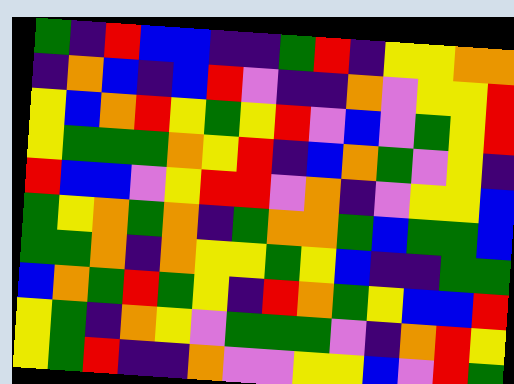[["green", "indigo", "red", "blue", "blue", "indigo", "indigo", "green", "red", "indigo", "yellow", "yellow", "orange", "orange"], ["indigo", "orange", "blue", "indigo", "blue", "red", "violet", "indigo", "indigo", "orange", "violet", "yellow", "yellow", "red"], ["yellow", "blue", "orange", "red", "yellow", "green", "yellow", "red", "violet", "blue", "violet", "green", "yellow", "red"], ["yellow", "green", "green", "green", "orange", "yellow", "red", "indigo", "blue", "orange", "green", "violet", "yellow", "indigo"], ["red", "blue", "blue", "violet", "yellow", "red", "red", "violet", "orange", "indigo", "violet", "yellow", "yellow", "blue"], ["green", "yellow", "orange", "green", "orange", "indigo", "green", "orange", "orange", "green", "blue", "green", "green", "blue"], ["green", "green", "orange", "indigo", "orange", "yellow", "yellow", "green", "yellow", "blue", "indigo", "indigo", "green", "green"], ["blue", "orange", "green", "red", "green", "yellow", "indigo", "red", "orange", "green", "yellow", "blue", "blue", "red"], ["yellow", "green", "indigo", "orange", "yellow", "violet", "green", "green", "green", "violet", "indigo", "orange", "red", "yellow"], ["yellow", "green", "red", "indigo", "indigo", "orange", "violet", "violet", "yellow", "yellow", "blue", "violet", "red", "green"]]